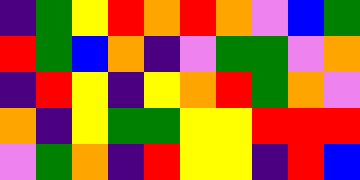[["indigo", "green", "yellow", "red", "orange", "red", "orange", "violet", "blue", "green"], ["red", "green", "blue", "orange", "indigo", "violet", "green", "green", "violet", "orange"], ["indigo", "red", "yellow", "indigo", "yellow", "orange", "red", "green", "orange", "violet"], ["orange", "indigo", "yellow", "green", "green", "yellow", "yellow", "red", "red", "red"], ["violet", "green", "orange", "indigo", "red", "yellow", "yellow", "indigo", "red", "blue"]]